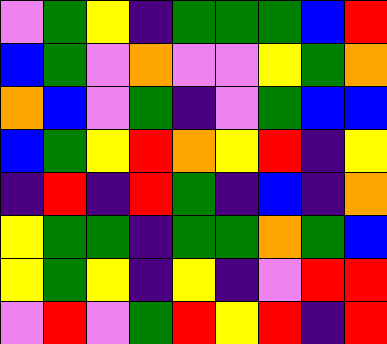[["violet", "green", "yellow", "indigo", "green", "green", "green", "blue", "red"], ["blue", "green", "violet", "orange", "violet", "violet", "yellow", "green", "orange"], ["orange", "blue", "violet", "green", "indigo", "violet", "green", "blue", "blue"], ["blue", "green", "yellow", "red", "orange", "yellow", "red", "indigo", "yellow"], ["indigo", "red", "indigo", "red", "green", "indigo", "blue", "indigo", "orange"], ["yellow", "green", "green", "indigo", "green", "green", "orange", "green", "blue"], ["yellow", "green", "yellow", "indigo", "yellow", "indigo", "violet", "red", "red"], ["violet", "red", "violet", "green", "red", "yellow", "red", "indigo", "red"]]